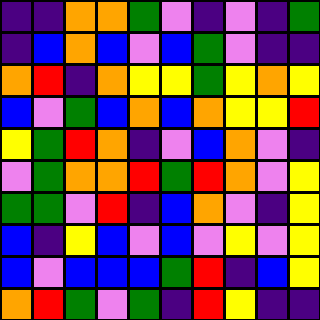[["indigo", "indigo", "orange", "orange", "green", "violet", "indigo", "violet", "indigo", "green"], ["indigo", "blue", "orange", "blue", "violet", "blue", "green", "violet", "indigo", "indigo"], ["orange", "red", "indigo", "orange", "yellow", "yellow", "green", "yellow", "orange", "yellow"], ["blue", "violet", "green", "blue", "orange", "blue", "orange", "yellow", "yellow", "red"], ["yellow", "green", "red", "orange", "indigo", "violet", "blue", "orange", "violet", "indigo"], ["violet", "green", "orange", "orange", "red", "green", "red", "orange", "violet", "yellow"], ["green", "green", "violet", "red", "indigo", "blue", "orange", "violet", "indigo", "yellow"], ["blue", "indigo", "yellow", "blue", "violet", "blue", "violet", "yellow", "violet", "yellow"], ["blue", "violet", "blue", "blue", "blue", "green", "red", "indigo", "blue", "yellow"], ["orange", "red", "green", "violet", "green", "indigo", "red", "yellow", "indigo", "indigo"]]